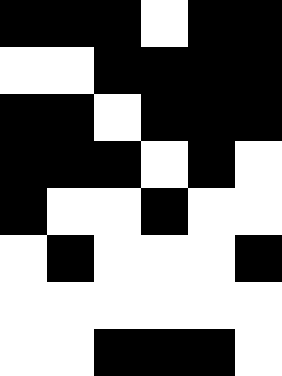[["black", "black", "black", "white", "black", "black"], ["white", "white", "black", "black", "black", "black"], ["black", "black", "white", "black", "black", "black"], ["black", "black", "black", "white", "black", "white"], ["black", "white", "white", "black", "white", "white"], ["white", "black", "white", "white", "white", "black"], ["white", "white", "white", "white", "white", "white"], ["white", "white", "black", "black", "black", "white"]]